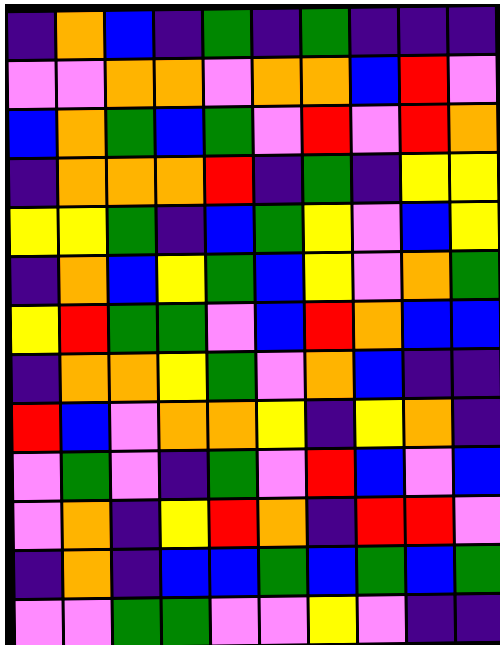[["indigo", "orange", "blue", "indigo", "green", "indigo", "green", "indigo", "indigo", "indigo"], ["violet", "violet", "orange", "orange", "violet", "orange", "orange", "blue", "red", "violet"], ["blue", "orange", "green", "blue", "green", "violet", "red", "violet", "red", "orange"], ["indigo", "orange", "orange", "orange", "red", "indigo", "green", "indigo", "yellow", "yellow"], ["yellow", "yellow", "green", "indigo", "blue", "green", "yellow", "violet", "blue", "yellow"], ["indigo", "orange", "blue", "yellow", "green", "blue", "yellow", "violet", "orange", "green"], ["yellow", "red", "green", "green", "violet", "blue", "red", "orange", "blue", "blue"], ["indigo", "orange", "orange", "yellow", "green", "violet", "orange", "blue", "indigo", "indigo"], ["red", "blue", "violet", "orange", "orange", "yellow", "indigo", "yellow", "orange", "indigo"], ["violet", "green", "violet", "indigo", "green", "violet", "red", "blue", "violet", "blue"], ["violet", "orange", "indigo", "yellow", "red", "orange", "indigo", "red", "red", "violet"], ["indigo", "orange", "indigo", "blue", "blue", "green", "blue", "green", "blue", "green"], ["violet", "violet", "green", "green", "violet", "violet", "yellow", "violet", "indigo", "indigo"]]